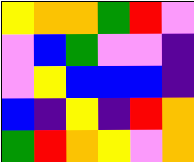[["yellow", "orange", "orange", "green", "red", "violet"], ["violet", "blue", "green", "violet", "violet", "indigo"], ["violet", "yellow", "blue", "blue", "blue", "indigo"], ["blue", "indigo", "yellow", "indigo", "red", "orange"], ["green", "red", "orange", "yellow", "violet", "orange"]]